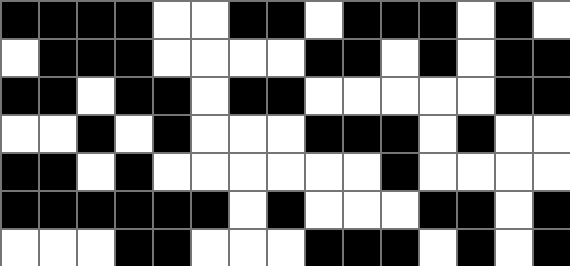[["black", "black", "black", "black", "white", "white", "black", "black", "white", "black", "black", "black", "white", "black", "white"], ["white", "black", "black", "black", "white", "white", "white", "white", "black", "black", "white", "black", "white", "black", "black"], ["black", "black", "white", "black", "black", "white", "black", "black", "white", "white", "white", "white", "white", "black", "black"], ["white", "white", "black", "white", "black", "white", "white", "white", "black", "black", "black", "white", "black", "white", "white"], ["black", "black", "white", "black", "white", "white", "white", "white", "white", "white", "black", "white", "white", "white", "white"], ["black", "black", "black", "black", "black", "black", "white", "black", "white", "white", "white", "black", "black", "white", "black"], ["white", "white", "white", "black", "black", "white", "white", "white", "black", "black", "black", "white", "black", "white", "black"]]